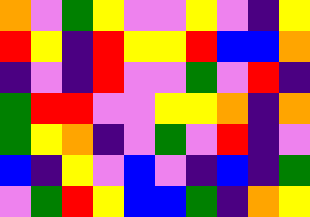[["orange", "violet", "green", "yellow", "violet", "violet", "yellow", "violet", "indigo", "yellow"], ["red", "yellow", "indigo", "red", "yellow", "yellow", "red", "blue", "blue", "orange"], ["indigo", "violet", "indigo", "red", "violet", "violet", "green", "violet", "red", "indigo"], ["green", "red", "red", "violet", "violet", "yellow", "yellow", "orange", "indigo", "orange"], ["green", "yellow", "orange", "indigo", "violet", "green", "violet", "red", "indigo", "violet"], ["blue", "indigo", "yellow", "violet", "blue", "violet", "indigo", "blue", "indigo", "green"], ["violet", "green", "red", "yellow", "blue", "blue", "green", "indigo", "orange", "yellow"]]